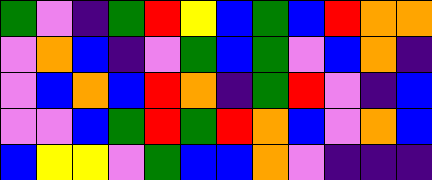[["green", "violet", "indigo", "green", "red", "yellow", "blue", "green", "blue", "red", "orange", "orange"], ["violet", "orange", "blue", "indigo", "violet", "green", "blue", "green", "violet", "blue", "orange", "indigo"], ["violet", "blue", "orange", "blue", "red", "orange", "indigo", "green", "red", "violet", "indigo", "blue"], ["violet", "violet", "blue", "green", "red", "green", "red", "orange", "blue", "violet", "orange", "blue"], ["blue", "yellow", "yellow", "violet", "green", "blue", "blue", "orange", "violet", "indigo", "indigo", "indigo"]]